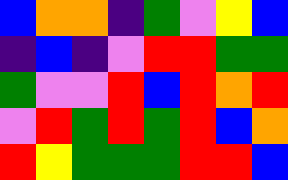[["blue", "orange", "orange", "indigo", "green", "violet", "yellow", "blue"], ["indigo", "blue", "indigo", "violet", "red", "red", "green", "green"], ["green", "violet", "violet", "red", "blue", "red", "orange", "red"], ["violet", "red", "green", "red", "green", "red", "blue", "orange"], ["red", "yellow", "green", "green", "green", "red", "red", "blue"]]